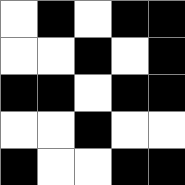[["white", "black", "white", "black", "black"], ["white", "white", "black", "white", "black"], ["black", "black", "white", "black", "black"], ["white", "white", "black", "white", "white"], ["black", "white", "white", "black", "black"]]